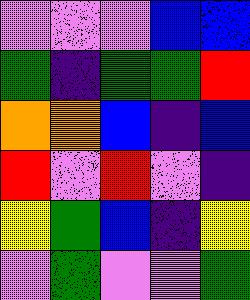[["violet", "violet", "violet", "blue", "blue"], ["green", "indigo", "green", "green", "red"], ["orange", "orange", "blue", "indigo", "blue"], ["red", "violet", "red", "violet", "indigo"], ["yellow", "green", "blue", "indigo", "yellow"], ["violet", "green", "violet", "violet", "green"]]